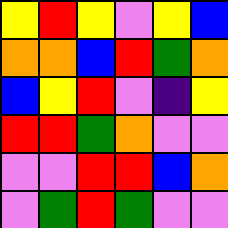[["yellow", "red", "yellow", "violet", "yellow", "blue"], ["orange", "orange", "blue", "red", "green", "orange"], ["blue", "yellow", "red", "violet", "indigo", "yellow"], ["red", "red", "green", "orange", "violet", "violet"], ["violet", "violet", "red", "red", "blue", "orange"], ["violet", "green", "red", "green", "violet", "violet"]]